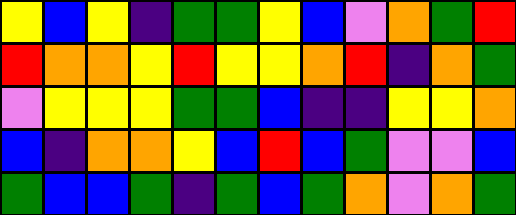[["yellow", "blue", "yellow", "indigo", "green", "green", "yellow", "blue", "violet", "orange", "green", "red"], ["red", "orange", "orange", "yellow", "red", "yellow", "yellow", "orange", "red", "indigo", "orange", "green"], ["violet", "yellow", "yellow", "yellow", "green", "green", "blue", "indigo", "indigo", "yellow", "yellow", "orange"], ["blue", "indigo", "orange", "orange", "yellow", "blue", "red", "blue", "green", "violet", "violet", "blue"], ["green", "blue", "blue", "green", "indigo", "green", "blue", "green", "orange", "violet", "orange", "green"]]